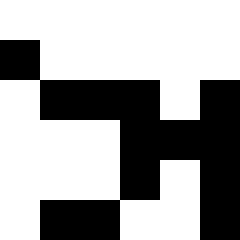[["white", "white", "white", "white", "white", "white"], ["black", "white", "white", "white", "white", "white"], ["white", "black", "black", "black", "white", "black"], ["white", "white", "white", "black", "black", "black"], ["white", "white", "white", "black", "white", "black"], ["white", "black", "black", "white", "white", "black"]]